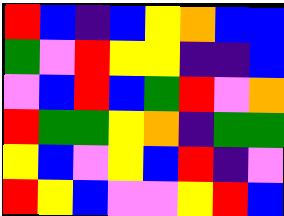[["red", "blue", "indigo", "blue", "yellow", "orange", "blue", "blue"], ["green", "violet", "red", "yellow", "yellow", "indigo", "indigo", "blue"], ["violet", "blue", "red", "blue", "green", "red", "violet", "orange"], ["red", "green", "green", "yellow", "orange", "indigo", "green", "green"], ["yellow", "blue", "violet", "yellow", "blue", "red", "indigo", "violet"], ["red", "yellow", "blue", "violet", "violet", "yellow", "red", "blue"]]